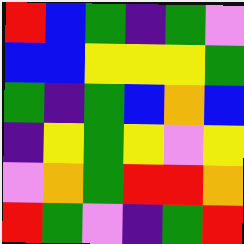[["red", "blue", "green", "indigo", "green", "violet"], ["blue", "blue", "yellow", "yellow", "yellow", "green"], ["green", "indigo", "green", "blue", "orange", "blue"], ["indigo", "yellow", "green", "yellow", "violet", "yellow"], ["violet", "orange", "green", "red", "red", "orange"], ["red", "green", "violet", "indigo", "green", "red"]]